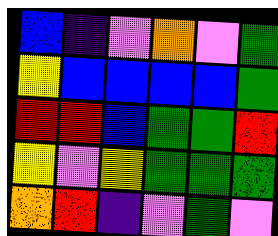[["blue", "indigo", "violet", "orange", "violet", "green"], ["yellow", "blue", "blue", "blue", "blue", "green"], ["red", "red", "blue", "green", "green", "red"], ["yellow", "violet", "yellow", "green", "green", "green"], ["orange", "red", "indigo", "violet", "green", "violet"]]